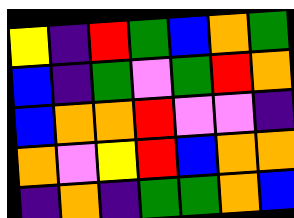[["yellow", "indigo", "red", "green", "blue", "orange", "green"], ["blue", "indigo", "green", "violet", "green", "red", "orange"], ["blue", "orange", "orange", "red", "violet", "violet", "indigo"], ["orange", "violet", "yellow", "red", "blue", "orange", "orange"], ["indigo", "orange", "indigo", "green", "green", "orange", "blue"]]